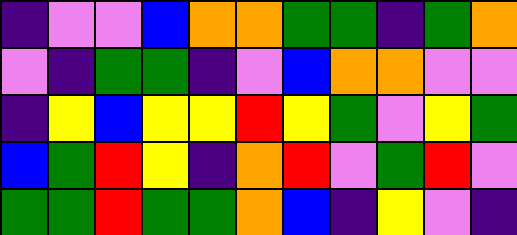[["indigo", "violet", "violet", "blue", "orange", "orange", "green", "green", "indigo", "green", "orange"], ["violet", "indigo", "green", "green", "indigo", "violet", "blue", "orange", "orange", "violet", "violet"], ["indigo", "yellow", "blue", "yellow", "yellow", "red", "yellow", "green", "violet", "yellow", "green"], ["blue", "green", "red", "yellow", "indigo", "orange", "red", "violet", "green", "red", "violet"], ["green", "green", "red", "green", "green", "orange", "blue", "indigo", "yellow", "violet", "indigo"]]